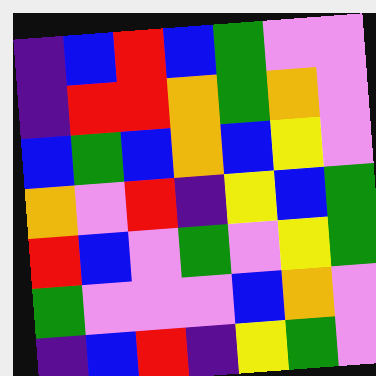[["indigo", "blue", "red", "blue", "green", "violet", "violet"], ["indigo", "red", "red", "orange", "green", "orange", "violet"], ["blue", "green", "blue", "orange", "blue", "yellow", "violet"], ["orange", "violet", "red", "indigo", "yellow", "blue", "green"], ["red", "blue", "violet", "green", "violet", "yellow", "green"], ["green", "violet", "violet", "violet", "blue", "orange", "violet"], ["indigo", "blue", "red", "indigo", "yellow", "green", "violet"]]